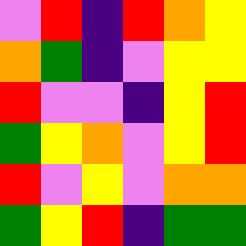[["violet", "red", "indigo", "red", "orange", "yellow"], ["orange", "green", "indigo", "violet", "yellow", "yellow"], ["red", "violet", "violet", "indigo", "yellow", "red"], ["green", "yellow", "orange", "violet", "yellow", "red"], ["red", "violet", "yellow", "violet", "orange", "orange"], ["green", "yellow", "red", "indigo", "green", "green"]]